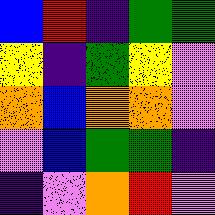[["blue", "red", "indigo", "green", "green"], ["yellow", "indigo", "green", "yellow", "violet"], ["orange", "blue", "orange", "orange", "violet"], ["violet", "blue", "green", "green", "indigo"], ["indigo", "violet", "orange", "red", "violet"]]